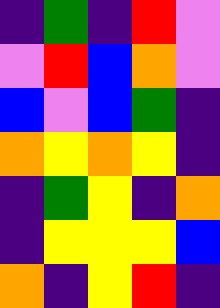[["indigo", "green", "indigo", "red", "violet"], ["violet", "red", "blue", "orange", "violet"], ["blue", "violet", "blue", "green", "indigo"], ["orange", "yellow", "orange", "yellow", "indigo"], ["indigo", "green", "yellow", "indigo", "orange"], ["indigo", "yellow", "yellow", "yellow", "blue"], ["orange", "indigo", "yellow", "red", "indigo"]]